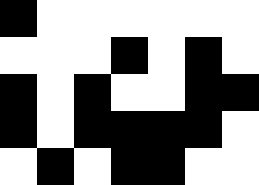[["black", "white", "white", "white", "white", "white", "white"], ["white", "white", "white", "black", "white", "black", "white"], ["black", "white", "black", "white", "white", "black", "black"], ["black", "white", "black", "black", "black", "black", "white"], ["white", "black", "white", "black", "black", "white", "white"]]